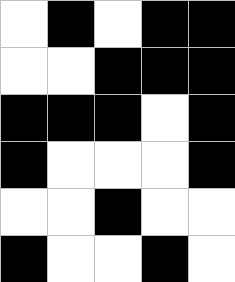[["white", "black", "white", "black", "black"], ["white", "white", "black", "black", "black"], ["black", "black", "black", "white", "black"], ["black", "white", "white", "white", "black"], ["white", "white", "black", "white", "white"], ["black", "white", "white", "black", "white"]]